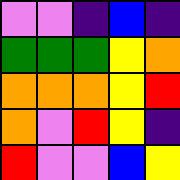[["violet", "violet", "indigo", "blue", "indigo"], ["green", "green", "green", "yellow", "orange"], ["orange", "orange", "orange", "yellow", "red"], ["orange", "violet", "red", "yellow", "indigo"], ["red", "violet", "violet", "blue", "yellow"]]